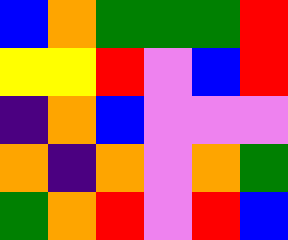[["blue", "orange", "green", "green", "green", "red"], ["yellow", "yellow", "red", "violet", "blue", "red"], ["indigo", "orange", "blue", "violet", "violet", "violet"], ["orange", "indigo", "orange", "violet", "orange", "green"], ["green", "orange", "red", "violet", "red", "blue"]]